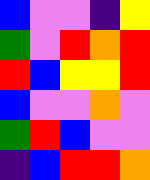[["blue", "violet", "violet", "indigo", "yellow"], ["green", "violet", "red", "orange", "red"], ["red", "blue", "yellow", "yellow", "red"], ["blue", "violet", "violet", "orange", "violet"], ["green", "red", "blue", "violet", "violet"], ["indigo", "blue", "red", "red", "orange"]]